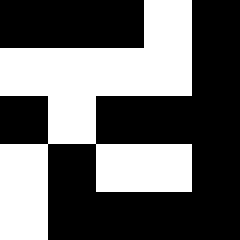[["black", "black", "black", "white", "black"], ["white", "white", "white", "white", "black"], ["black", "white", "black", "black", "black"], ["white", "black", "white", "white", "black"], ["white", "black", "black", "black", "black"]]